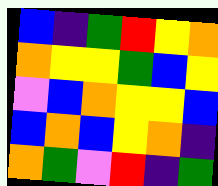[["blue", "indigo", "green", "red", "yellow", "orange"], ["orange", "yellow", "yellow", "green", "blue", "yellow"], ["violet", "blue", "orange", "yellow", "yellow", "blue"], ["blue", "orange", "blue", "yellow", "orange", "indigo"], ["orange", "green", "violet", "red", "indigo", "green"]]